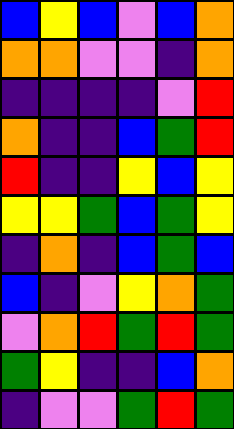[["blue", "yellow", "blue", "violet", "blue", "orange"], ["orange", "orange", "violet", "violet", "indigo", "orange"], ["indigo", "indigo", "indigo", "indigo", "violet", "red"], ["orange", "indigo", "indigo", "blue", "green", "red"], ["red", "indigo", "indigo", "yellow", "blue", "yellow"], ["yellow", "yellow", "green", "blue", "green", "yellow"], ["indigo", "orange", "indigo", "blue", "green", "blue"], ["blue", "indigo", "violet", "yellow", "orange", "green"], ["violet", "orange", "red", "green", "red", "green"], ["green", "yellow", "indigo", "indigo", "blue", "orange"], ["indigo", "violet", "violet", "green", "red", "green"]]